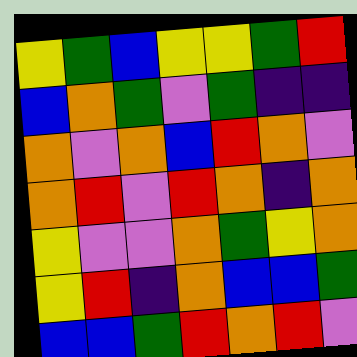[["yellow", "green", "blue", "yellow", "yellow", "green", "red"], ["blue", "orange", "green", "violet", "green", "indigo", "indigo"], ["orange", "violet", "orange", "blue", "red", "orange", "violet"], ["orange", "red", "violet", "red", "orange", "indigo", "orange"], ["yellow", "violet", "violet", "orange", "green", "yellow", "orange"], ["yellow", "red", "indigo", "orange", "blue", "blue", "green"], ["blue", "blue", "green", "red", "orange", "red", "violet"]]